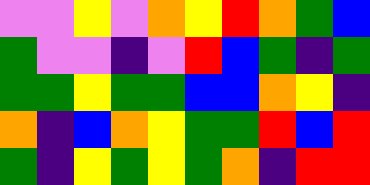[["violet", "violet", "yellow", "violet", "orange", "yellow", "red", "orange", "green", "blue"], ["green", "violet", "violet", "indigo", "violet", "red", "blue", "green", "indigo", "green"], ["green", "green", "yellow", "green", "green", "blue", "blue", "orange", "yellow", "indigo"], ["orange", "indigo", "blue", "orange", "yellow", "green", "green", "red", "blue", "red"], ["green", "indigo", "yellow", "green", "yellow", "green", "orange", "indigo", "red", "red"]]